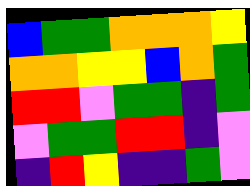[["blue", "green", "green", "orange", "orange", "orange", "yellow"], ["orange", "orange", "yellow", "yellow", "blue", "orange", "green"], ["red", "red", "violet", "green", "green", "indigo", "green"], ["violet", "green", "green", "red", "red", "indigo", "violet"], ["indigo", "red", "yellow", "indigo", "indigo", "green", "violet"]]